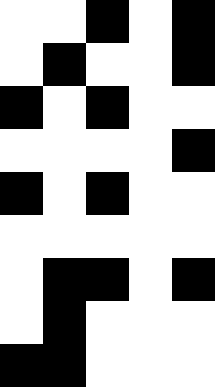[["white", "white", "black", "white", "black"], ["white", "black", "white", "white", "black"], ["black", "white", "black", "white", "white"], ["white", "white", "white", "white", "black"], ["black", "white", "black", "white", "white"], ["white", "white", "white", "white", "white"], ["white", "black", "black", "white", "black"], ["white", "black", "white", "white", "white"], ["black", "black", "white", "white", "white"]]